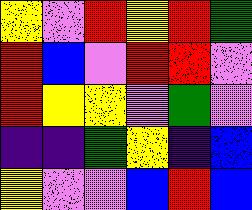[["yellow", "violet", "red", "yellow", "red", "green"], ["red", "blue", "violet", "red", "red", "violet"], ["red", "yellow", "yellow", "violet", "green", "violet"], ["indigo", "indigo", "green", "yellow", "indigo", "blue"], ["yellow", "violet", "violet", "blue", "red", "blue"]]